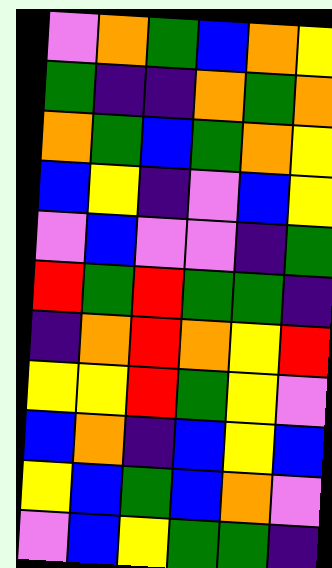[["violet", "orange", "green", "blue", "orange", "yellow"], ["green", "indigo", "indigo", "orange", "green", "orange"], ["orange", "green", "blue", "green", "orange", "yellow"], ["blue", "yellow", "indigo", "violet", "blue", "yellow"], ["violet", "blue", "violet", "violet", "indigo", "green"], ["red", "green", "red", "green", "green", "indigo"], ["indigo", "orange", "red", "orange", "yellow", "red"], ["yellow", "yellow", "red", "green", "yellow", "violet"], ["blue", "orange", "indigo", "blue", "yellow", "blue"], ["yellow", "blue", "green", "blue", "orange", "violet"], ["violet", "blue", "yellow", "green", "green", "indigo"]]